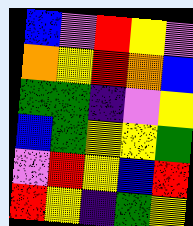[["blue", "violet", "red", "yellow", "violet"], ["orange", "yellow", "red", "orange", "blue"], ["green", "green", "indigo", "violet", "yellow"], ["blue", "green", "yellow", "yellow", "green"], ["violet", "red", "yellow", "blue", "red"], ["red", "yellow", "indigo", "green", "yellow"]]